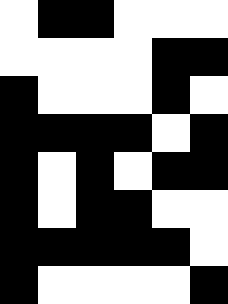[["white", "black", "black", "white", "white", "white"], ["white", "white", "white", "white", "black", "black"], ["black", "white", "white", "white", "black", "white"], ["black", "black", "black", "black", "white", "black"], ["black", "white", "black", "white", "black", "black"], ["black", "white", "black", "black", "white", "white"], ["black", "black", "black", "black", "black", "white"], ["black", "white", "white", "white", "white", "black"]]